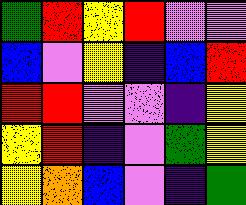[["green", "red", "yellow", "red", "violet", "violet"], ["blue", "violet", "yellow", "indigo", "blue", "red"], ["red", "red", "violet", "violet", "indigo", "yellow"], ["yellow", "red", "indigo", "violet", "green", "yellow"], ["yellow", "orange", "blue", "violet", "indigo", "green"]]